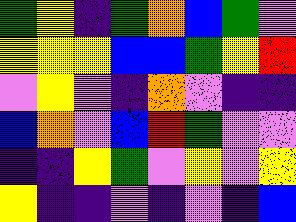[["green", "yellow", "indigo", "green", "orange", "blue", "green", "violet"], ["yellow", "yellow", "yellow", "blue", "blue", "green", "yellow", "red"], ["violet", "yellow", "violet", "indigo", "orange", "violet", "indigo", "indigo"], ["blue", "orange", "violet", "blue", "red", "green", "violet", "violet"], ["indigo", "indigo", "yellow", "green", "violet", "yellow", "violet", "yellow"], ["yellow", "indigo", "indigo", "violet", "indigo", "violet", "indigo", "blue"]]